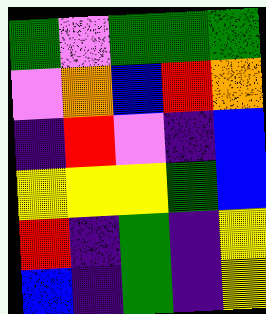[["green", "violet", "green", "green", "green"], ["violet", "orange", "blue", "red", "orange"], ["indigo", "red", "violet", "indigo", "blue"], ["yellow", "yellow", "yellow", "green", "blue"], ["red", "indigo", "green", "indigo", "yellow"], ["blue", "indigo", "green", "indigo", "yellow"]]